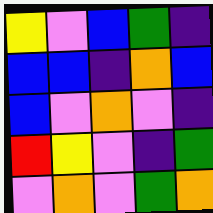[["yellow", "violet", "blue", "green", "indigo"], ["blue", "blue", "indigo", "orange", "blue"], ["blue", "violet", "orange", "violet", "indigo"], ["red", "yellow", "violet", "indigo", "green"], ["violet", "orange", "violet", "green", "orange"]]